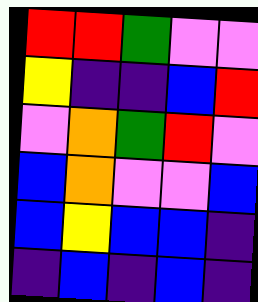[["red", "red", "green", "violet", "violet"], ["yellow", "indigo", "indigo", "blue", "red"], ["violet", "orange", "green", "red", "violet"], ["blue", "orange", "violet", "violet", "blue"], ["blue", "yellow", "blue", "blue", "indigo"], ["indigo", "blue", "indigo", "blue", "indigo"]]